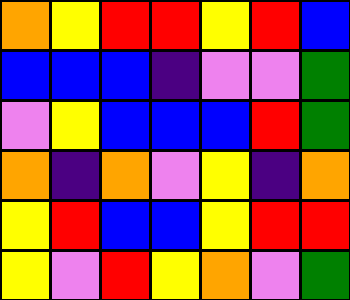[["orange", "yellow", "red", "red", "yellow", "red", "blue"], ["blue", "blue", "blue", "indigo", "violet", "violet", "green"], ["violet", "yellow", "blue", "blue", "blue", "red", "green"], ["orange", "indigo", "orange", "violet", "yellow", "indigo", "orange"], ["yellow", "red", "blue", "blue", "yellow", "red", "red"], ["yellow", "violet", "red", "yellow", "orange", "violet", "green"]]